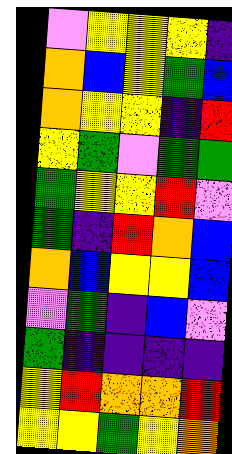[["violet", "yellow", "yellow", "yellow", "indigo"], ["orange", "blue", "yellow", "green", "blue"], ["orange", "yellow", "yellow", "indigo", "red"], ["yellow", "green", "violet", "green", "green"], ["green", "yellow", "yellow", "red", "violet"], ["green", "indigo", "red", "orange", "blue"], ["orange", "blue", "yellow", "yellow", "blue"], ["violet", "green", "indigo", "blue", "violet"], ["green", "indigo", "indigo", "indigo", "indigo"], ["yellow", "red", "orange", "orange", "red"], ["yellow", "yellow", "green", "yellow", "orange"]]